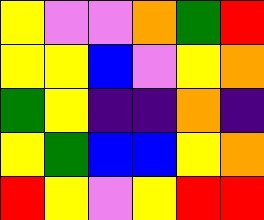[["yellow", "violet", "violet", "orange", "green", "red"], ["yellow", "yellow", "blue", "violet", "yellow", "orange"], ["green", "yellow", "indigo", "indigo", "orange", "indigo"], ["yellow", "green", "blue", "blue", "yellow", "orange"], ["red", "yellow", "violet", "yellow", "red", "red"]]